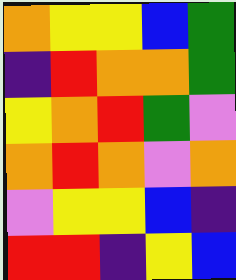[["orange", "yellow", "yellow", "blue", "green"], ["indigo", "red", "orange", "orange", "green"], ["yellow", "orange", "red", "green", "violet"], ["orange", "red", "orange", "violet", "orange"], ["violet", "yellow", "yellow", "blue", "indigo"], ["red", "red", "indigo", "yellow", "blue"]]